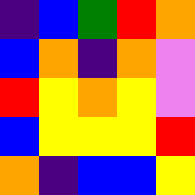[["indigo", "blue", "green", "red", "orange"], ["blue", "orange", "indigo", "orange", "violet"], ["red", "yellow", "orange", "yellow", "violet"], ["blue", "yellow", "yellow", "yellow", "red"], ["orange", "indigo", "blue", "blue", "yellow"]]